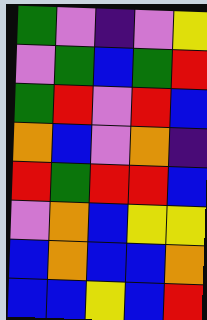[["green", "violet", "indigo", "violet", "yellow"], ["violet", "green", "blue", "green", "red"], ["green", "red", "violet", "red", "blue"], ["orange", "blue", "violet", "orange", "indigo"], ["red", "green", "red", "red", "blue"], ["violet", "orange", "blue", "yellow", "yellow"], ["blue", "orange", "blue", "blue", "orange"], ["blue", "blue", "yellow", "blue", "red"]]